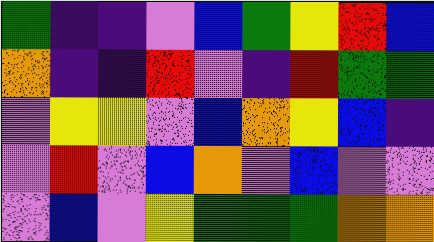[["green", "indigo", "indigo", "violet", "blue", "green", "yellow", "red", "blue"], ["orange", "indigo", "indigo", "red", "violet", "indigo", "red", "green", "green"], ["violet", "yellow", "yellow", "violet", "blue", "orange", "yellow", "blue", "indigo"], ["violet", "red", "violet", "blue", "orange", "violet", "blue", "violet", "violet"], ["violet", "blue", "violet", "yellow", "green", "green", "green", "orange", "orange"]]